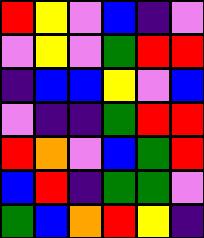[["red", "yellow", "violet", "blue", "indigo", "violet"], ["violet", "yellow", "violet", "green", "red", "red"], ["indigo", "blue", "blue", "yellow", "violet", "blue"], ["violet", "indigo", "indigo", "green", "red", "red"], ["red", "orange", "violet", "blue", "green", "red"], ["blue", "red", "indigo", "green", "green", "violet"], ["green", "blue", "orange", "red", "yellow", "indigo"]]